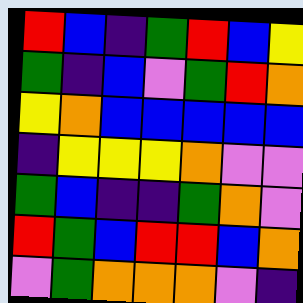[["red", "blue", "indigo", "green", "red", "blue", "yellow"], ["green", "indigo", "blue", "violet", "green", "red", "orange"], ["yellow", "orange", "blue", "blue", "blue", "blue", "blue"], ["indigo", "yellow", "yellow", "yellow", "orange", "violet", "violet"], ["green", "blue", "indigo", "indigo", "green", "orange", "violet"], ["red", "green", "blue", "red", "red", "blue", "orange"], ["violet", "green", "orange", "orange", "orange", "violet", "indigo"]]